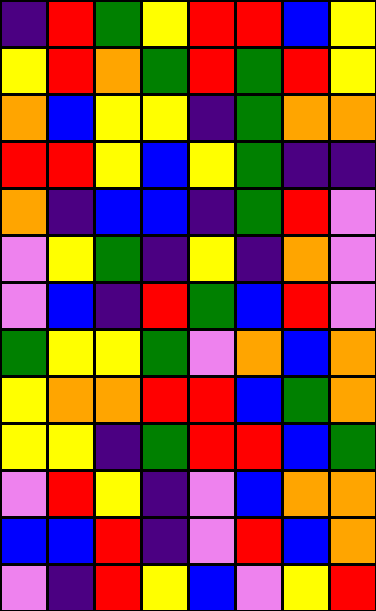[["indigo", "red", "green", "yellow", "red", "red", "blue", "yellow"], ["yellow", "red", "orange", "green", "red", "green", "red", "yellow"], ["orange", "blue", "yellow", "yellow", "indigo", "green", "orange", "orange"], ["red", "red", "yellow", "blue", "yellow", "green", "indigo", "indigo"], ["orange", "indigo", "blue", "blue", "indigo", "green", "red", "violet"], ["violet", "yellow", "green", "indigo", "yellow", "indigo", "orange", "violet"], ["violet", "blue", "indigo", "red", "green", "blue", "red", "violet"], ["green", "yellow", "yellow", "green", "violet", "orange", "blue", "orange"], ["yellow", "orange", "orange", "red", "red", "blue", "green", "orange"], ["yellow", "yellow", "indigo", "green", "red", "red", "blue", "green"], ["violet", "red", "yellow", "indigo", "violet", "blue", "orange", "orange"], ["blue", "blue", "red", "indigo", "violet", "red", "blue", "orange"], ["violet", "indigo", "red", "yellow", "blue", "violet", "yellow", "red"]]